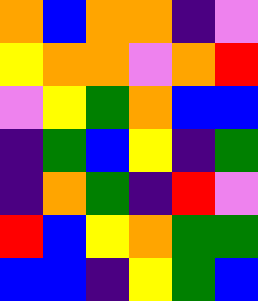[["orange", "blue", "orange", "orange", "indigo", "violet"], ["yellow", "orange", "orange", "violet", "orange", "red"], ["violet", "yellow", "green", "orange", "blue", "blue"], ["indigo", "green", "blue", "yellow", "indigo", "green"], ["indigo", "orange", "green", "indigo", "red", "violet"], ["red", "blue", "yellow", "orange", "green", "green"], ["blue", "blue", "indigo", "yellow", "green", "blue"]]